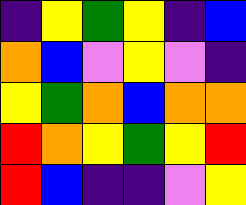[["indigo", "yellow", "green", "yellow", "indigo", "blue"], ["orange", "blue", "violet", "yellow", "violet", "indigo"], ["yellow", "green", "orange", "blue", "orange", "orange"], ["red", "orange", "yellow", "green", "yellow", "red"], ["red", "blue", "indigo", "indigo", "violet", "yellow"]]